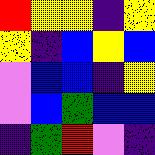[["red", "yellow", "yellow", "indigo", "yellow"], ["yellow", "indigo", "blue", "yellow", "blue"], ["violet", "blue", "blue", "indigo", "yellow"], ["violet", "blue", "green", "blue", "blue"], ["indigo", "green", "red", "violet", "indigo"]]